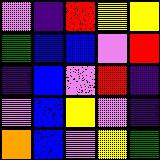[["violet", "indigo", "red", "yellow", "yellow"], ["green", "blue", "blue", "violet", "red"], ["indigo", "blue", "violet", "red", "indigo"], ["violet", "blue", "yellow", "violet", "indigo"], ["orange", "blue", "violet", "yellow", "green"]]